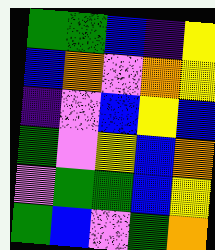[["green", "green", "blue", "indigo", "yellow"], ["blue", "orange", "violet", "orange", "yellow"], ["indigo", "violet", "blue", "yellow", "blue"], ["green", "violet", "yellow", "blue", "orange"], ["violet", "green", "green", "blue", "yellow"], ["green", "blue", "violet", "green", "orange"]]